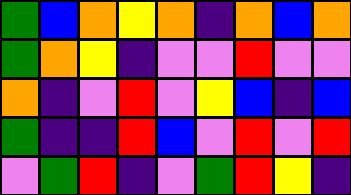[["green", "blue", "orange", "yellow", "orange", "indigo", "orange", "blue", "orange"], ["green", "orange", "yellow", "indigo", "violet", "violet", "red", "violet", "violet"], ["orange", "indigo", "violet", "red", "violet", "yellow", "blue", "indigo", "blue"], ["green", "indigo", "indigo", "red", "blue", "violet", "red", "violet", "red"], ["violet", "green", "red", "indigo", "violet", "green", "red", "yellow", "indigo"]]